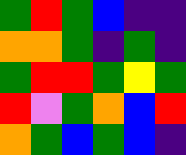[["green", "red", "green", "blue", "indigo", "indigo"], ["orange", "orange", "green", "indigo", "green", "indigo"], ["green", "red", "red", "green", "yellow", "green"], ["red", "violet", "green", "orange", "blue", "red"], ["orange", "green", "blue", "green", "blue", "indigo"]]